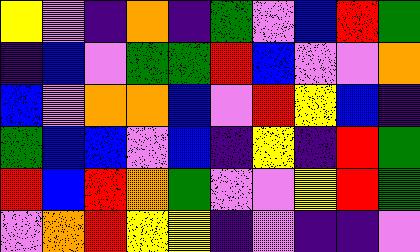[["yellow", "violet", "indigo", "orange", "indigo", "green", "violet", "blue", "red", "green"], ["indigo", "blue", "violet", "green", "green", "red", "blue", "violet", "violet", "orange"], ["blue", "violet", "orange", "orange", "blue", "violet", "red", "yellow", "blue", "indigo"], ["green", "blue", "blue", "violet", "blue", "indigo", "yellow", "indigo", "red", "green"], ["red", "blue", "red", "orange", "green", "violet", "violet", "yellow", "red", "green"], ["violet", "orange", "red", "yellow", "yellow", "indigo", "violet", "indigo", "indigo", "violet"]]